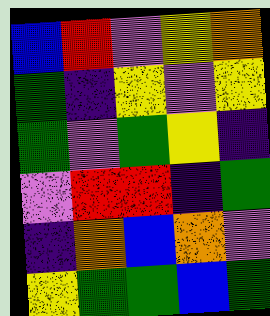[["blue", "red", "violet", "yellow", "orange"], ["green", "indigo", "yellow", "violet", "yellow"], ["green", "violet", "green", "yellow", "indigo"], ["violet", "red", "red", "indigo", "green"], ["indigo", "orange", "blue", "orange", "violet"], ["yellow", "green", "green", "blue", "green"]]